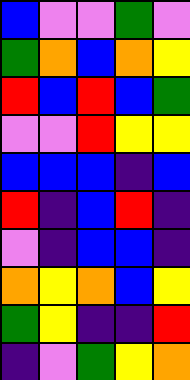[["blue", "violet", "violet", "green", "violet"], ["green", "orange", "blue", "orange", "yellow"], ["red", "blue", "red", "blue", "green"], ["violet", "violet", "red", "yellow", "yellow"], ["blue", "blue", "blue", "indigo", "blue"], ["red", "indigo", "blue", "red", "indigo"], ["violet", "indigo", "blue", "blue", "indigo"], ["orange", "yellow", "orange", "blue", "yellow"], ["green", "yellow", "indigo", "indigo", "red"], ["indigo", "violet", "green", "yellow", "orange"]]